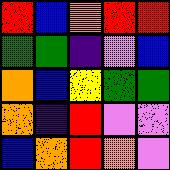[["red", "blue", "orange", "red", "red"], ["green", "green", "indigo", "violet", "blue"], ["orange", "blue", "yellow", "green", "green"], ["orange", "indigo", "red", "violet", "violet"], ["blue", "orange", "red", "orange", "violet"]]